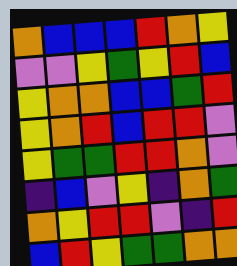[["orange", "blue", "blue", "blue", "red", "orange", "yellow"], ["violet", "violet", "yellow", "green", "yellow", "red", "blue"], ["yellow", "orange", "orange", "blue", "blue", "green", "red"], ["yellow", "orange", "red", "blue", "red", "red", "violet"], ["yellow", "green", "green", "red", "red", "orange", "violet"], ["indigo", "blue", "violet", "yellow", "indigo", "orange", "green"], ["orange", "yellow", "red", "red", "violet", "indigo", "red"], ["blue", "red", "yellow", "green", "green", "orange", "orange"]]